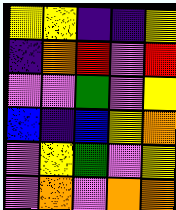[["yellow", "yellow", "indigo", "indigo", "yellow"], ["indigo", "orange", "red", "violet", "red"], ["violet", "violet", "green", "violet", "yellow"], ["blue", "indigo", "blue", "yellow", "orange"], ["violet", "yellow", "green", "violet", "yellow"], ["violet", "orange", "violet", "orange", "orange"]]